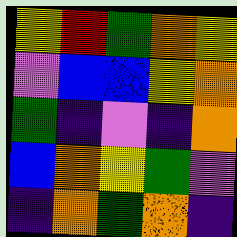[["yellow", "red", "green", "orange", "yellow"], ["violet", "blue", "blue", "yellow", "orange"], ["green", "indigo", "violet", "indigo", "orange"], ["blue", "orange", "yellow", "green", "violet"], ["indigo", "orange", "green", "orange", "indigo"]]